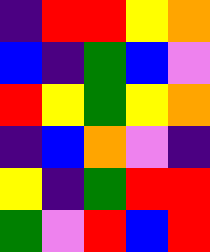[["indigo", "red", "red", "yellow", "orange"], ["blue", "indigo", "green", "blue", "violet"], ["red", "yellow", "green", "yellow", "orange"], ["indigo", "blue", "orange", "violet", "indigo"], ["yellow", "indigo", "green", "red", "red"], ["green", "violet", "red", "blue", "red"]]